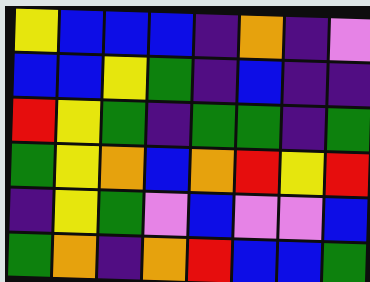[["yellow", "blue", "blue", "blue", "indigo", "orange", "indigo", "violet"], ["blue", "blue", "yellow", "green", "indigo", "blue", "indigo", "indigo"], ["red", "yellow", "green", "indigo", "green", "green", "indigo", "green"], ["green", "yellow", "orange", "blue", "orange", "red", "yellow", "red"], ["indigo", "yellow", "green", "violet", "blue", "violet", "violet", "blue"], ["green", "orange", "indigo", "orange", "red", "blue", "blue", "green"]]